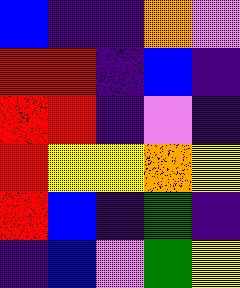[["blue", "indigo", "indigo", "orange", "violet"], ["red", "red", "indigo", "blue", "indigo"], ["red", "red", "indigo", "violet", "indigo"], ["red", "yellow", "yellow", "orange", "yellow"], ["red", "blue", "indigo", "green", "indigo"], ["indigo", "blue", "violet", "green", "yellow"]]